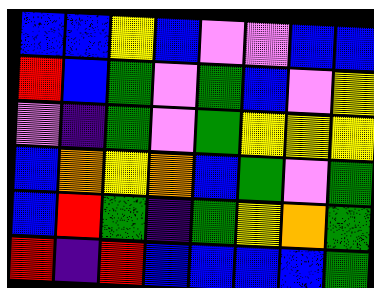[["blue", "blue", "yellow", "blue", "violet", "violet", "blue", "blue"], ["red", "blue", "green", "violet", "green", "blue", "violet", "yellow"], ["violet", "indigo", "green", "violet", "green", "yellow", "yellow", "yellow"], ["blue", "orange", "yellow", "orange", "blue", "green", "violet", "green"], ["blue", "red", "green", "indigo", "green", "yellow", "orange", "green"], ["red", "indigo", "red", "blue", "blue", "blue", "blue", "green"]]